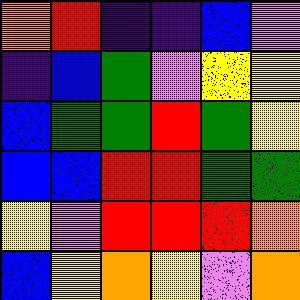[["orange", "red", "indigo", "indigo", "blue", "violet"], ["indigo", "blue", "green", "violet", "yellow", "yellow"], ["blue", "green", "green", "red", "green", "yellow"], ["blue", "blue", "red", "red", "green", "green"], ["yellow", "violet", "red", "red", "red", "orange"], ["blue", "yellow", "orange", "yellow", "violet", "orange"]]